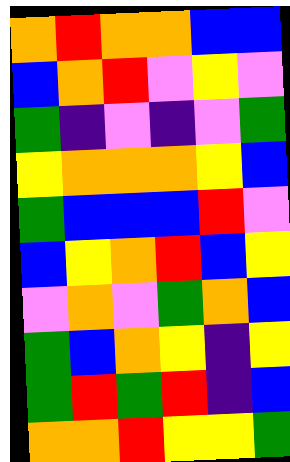[["orange", "red", "orange", "orange", "blue", "blue"], ["blue", "orange", "red", "violet", "yellow", "violet"], ["green", "indigo", "violet", "indigo", "violet", "green"], ["yellow", "orange", "orange", "orange", "yellow", "blue"], ["green", "blue", "blue", "blue", "red", "violet"], ["blue", "yellow", "orange", "red", "blue", "yellow"], ["violet", "orange", "violet", "green", "orange", "blue"], ["green", "blue", "orange", "yellow", "indigo", "yellow"], ["green", "red", "green", "red", "indigo", "blue"], ["orange", "orange", "red", "yellow", "yellow", "green"]]